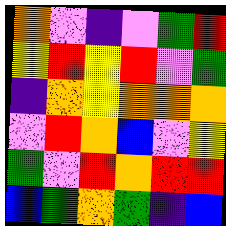[["orange", "violet", "indigo", "violet", "green", "red"], ["yellow", "red", "yellow", "red", "violet", "green"], ["indigo", "orange", "yellow", "orange", "orange", "orange"], ["violet", "red", "orange", "blue", "violet", "yellow"], ["green", "violet", "red", "orange", "red", "red"], ["blue", "green", "orange", "green", "indigo", "blue"]]